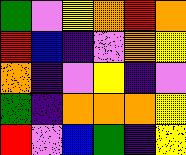[["green", "violet", "yellow", "orange", "red", "orange"], ["red", "blue", "indigo", "violet", "orange", "yellow"], ["orange", "indigo", "violet", "yellow", "indigo", "violet"], ["green", "indigo", "orange", "orange", "orange", "yellow"], ["red", "violet", "blue", "green", "indigo", "yellow"]]